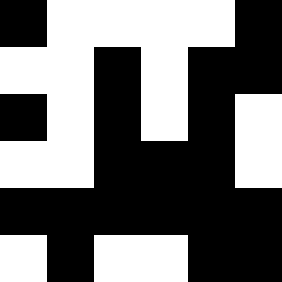[["black", "white", "white", "white", "white", "black"], ["white", "white", "black", "white", "black", "black"], ["black", "white", "black", "white", "black", "white"], ["white", "white", "black", "black", "black", "white"], ["black", "black", "black", "black", "black", "black"], ["white", "black", "white", "white", "black", "black"]]